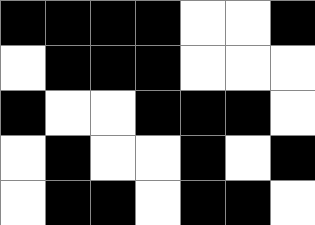[["black", "black", "black", "black", "white", "white", "black"], ["white", "black", "black", "black", "white", "white", "white"], ["black", "white", "white", "black", "black", "black", "white"], ["white", "black", "white", "white", "black", "white", "black"], ["white", "black", "black", "white", "black", "black", "white"]]